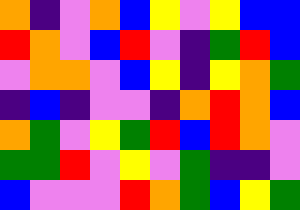[["orange", "indigo", "violet", "orange", "blue", "yellow", "violet", "yellow", "blue", "blue"], ["red", "orange", "violet", "blue", "red", "violet", "indigo", "green", "red", "blue"], ["violet", "orange", "orange", "violet", "blue", "yellow", "indigo", "yellow", "orange", "green"], ["indigo", "blue", "indigo", "violet", "violet", "indigo", "orange", "red", "orange", "blue"], ["orange", "green", "violet", "yellow", "green", "red", "blue", "red", "orange", "violet"], ["green", "green", "red", "violet", "yellow", "violet", "green", "indigo", "indigo", "violet"], ["blue", "violet", "violet", "violet", "red", "orange", "green", "blue", "yellow", "green"]]